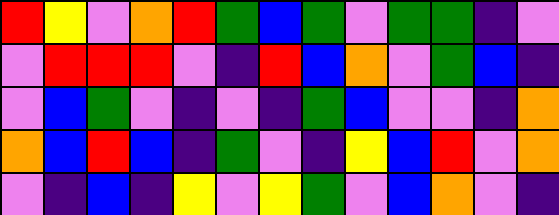[["red", "yellow", "violet", "orange", "red", "green", "blue", "green", "violet", "green", "green", "indigo", "violet"], ["violet", "red", "red", "red", "violet", "indigo", "red", "blue", "orange", "violet", "green", "blue", "indigo"], ["violet", "blue", "green", "violet", "indigo", "violet", "indigo", "green", "blue", "violet", "violet", "indigo", "orange"], ["orange", "blue", "red", "blue", "indigo", "green", "violet", "indigo", "yellow", "blue", "red", "violet", "orange"], ["violet", "indigo", "blue", "indigo", "yellow", "violet", "yellow", "green", "violet", "blue", "orange", "violet", "indigo"]]